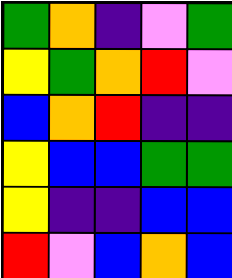[["green", "orange", "indigo", "violet", "green"], ["yellow", "green", "orange", "red", "violet"], ["blue", "orange", "red", "indigo", "indigo"], ["yellow", "blue", "blue", "green", "green"], ["yellow", "indigo", "indigo", "blue", "blue"], ["red", "violet", "blue", "orange", "blue"]]